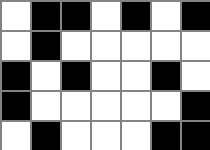[["white", "black", "black", "white", "black", "white", "black"], ["white", "black", "white", "white", "white", "white", "white"], ["black", "white", "black", "white", "white", "black", "white"], ["black", "white", "white", "white", "white", "white", "black"], ["white", "black", "white", "white", "white", "black", "black"]]